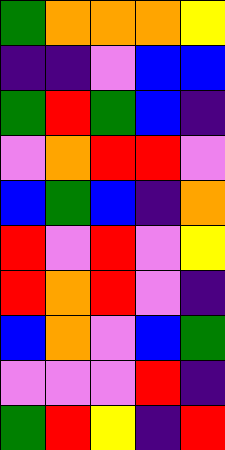[["green", "orange", "orange", "orange", "yellow"], ["indigo", "indigo", "violet", "blue", "blue"], ["green", "red", "green", "blue", "indigo"], ["violet", "orange", "red", "red", "violet"], ["blue", "green", "blue", "indigo", "orange"], ["red", "violet", "red", "violet", "yellow"], ["red", "orange", "red", "violet", "indigo"], ["blue", "orange", "violet", "blue", "green"], ["violet", "violet", "violet", "red", "indigo"], ["green", "red", "yellow", "indigo", "red"]]